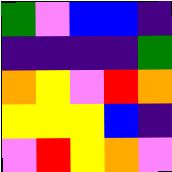[["green", "violet", "blue", "blue", "indigo"], ["indigo", "indigo", "indigo", "indigo", "green"], ["orange", "yellow", "violet", "red", "orange"], ["yellow", "yellow", "yellow", "blue", "indigo"], ["violet", "red", "yellow", "orange", "violet"]]